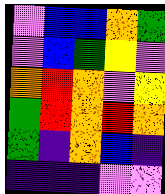[["violet", "blue", "blue", "orange", "green"], ["violet", "blue", "green", "yellow", "violet"], ["orange", "red", "orange", "violet", "yellow"], ["green", "red", "orange", "red", "orange"], ["green", "indigo", "orange", "blue", "indigo"], ["indigo", "indigo", "indigo", "violet", "violet"]]